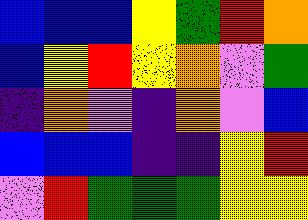[["blue", "blue", "blue", "yellow", "green", "red", "orange"], ["blue", "yellow", "red", "yellow", "orange", "violet", "green"], ["indigo", "orange", "violet", "indigo", "orange", "violet", "blue"], ["blue", "blue", "blue", "indigo", "indigo", "yellow", "red"], ["violet", "red", "green", "green", "green", "yellow", "yellow"]]